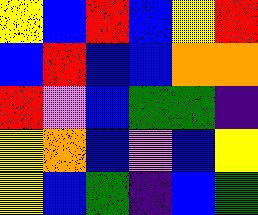[["yellow", "blue", "red", "blue", "yellow", "red"], ["blue", "red", "blue", "blue", "orange", "orange"], ["red", "violet", "blue", "green", "green", "indigo"], ["yellow", "orange", "blue", "violet", "blue", "yellow"], ["yellow", "blue", "green", "indigo", "blue", "green"]]